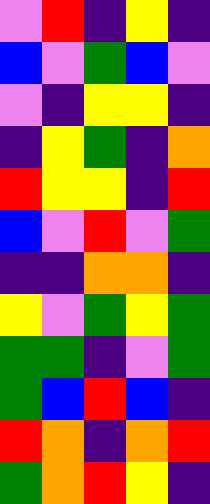[["violet", "red", "indigo", "yellow", "indigo"], ["blue", "violet", "green", "blue", "violet"], ["violet", "indigo", "yellow", "yellow", "indigo"], ["indigo", "yellow", "green", "indigo", "orange"], ["red", "yellow", "yellow", "indigo", "red"], ["blue", "violet", "red", "violet", "green"], ["indigo", "indigo", "orange", "orange", "indigo"], ["yellow", "violet", "green", "yellow", "green"], ["green", "green", "indigo", "violet", "green"], ["green", "blue", "red", "blue", "indigo"], ["red", "orange", "indigo", "orange", "red"], ["green", "orange", "red", "yellow", "indigo"]]